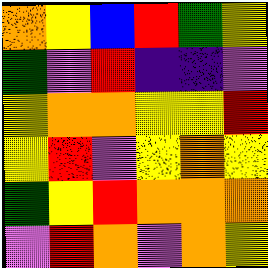[["orange", "yellow", "blue", "red", "green", "yellow"], ["green", "violet", "red", "indigo", "indigo", "violet"], ["yellow", "orange", "orange", "yellow", "yellow", "red"], ["yellow", "red", "violet", "yellow", "orange", "yellow"], ["green", "yellow", "red", "orange", "orange", "orange"], ["violet", "red", "orange", "violet", "orange", "yellow"]]